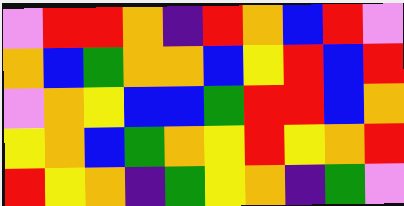[["violet", "red", "red", "orange", "indigo", "red", "orange", "blue", "red", "violet"], ["orange", "blue", "green", "orange", "orange", "blue", "yellow", "red", "blue", "red"], ["violet", "orange", "yellow", "blue", "blue", "green", "red", "red", "blue", "orange"], ["yellow", "orange", "blue", "green", "orange", "yellow", "red", "yellow", "orange", "red"], ["red", "yellow", "orange", "indigo", "green", "yellow", "orange", "indigo", "green", "violet"]]